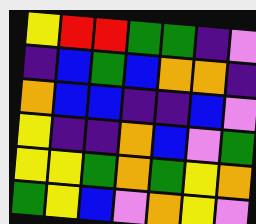[["yellow", "red", "red", "green", "green", "indigo", "violet"], ["indigo", "blue", "green", "blue", "orange", "orange", "indigo"], ["orange", "blue", "blue", "indigo", "indigo", "blue", "violet"], ["yellow", "indigo", "indigo", "orange", "blue", "violet", "green"], ["yellow", "yellow", "green", "orange", "green", "yellow", "orange"], ["green", "yellow", "blue", "violet", "orange", "yellow", "violet"]]